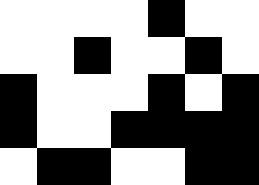[["white", "white", "white", "white", "black", "white", "white"], ["white", "white", "black", "white", "white", "black", "white"], ["black", "white", "white", "white", "black", "white", "black"], ["black", "white", "white", "black", "black", "black", "black"], ["white", "black", "black", "white", "white", "black", "black"]]